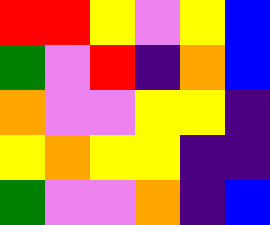[["red", "red", "yellow", "violet", "yellow", "blue"], ["green", "violet", "red", "indigo", "orange", "blue"], ["orange", "violet", "violet", "yellow", "yellow", "indigo"], ["yellow", "orange", "yellow", "yellow", "indigo", "indigo"], ["green", "violet", "violet", "orange", "indigo", "blue"]]